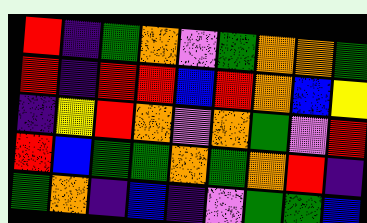[["red", "indigo", "green", "orange", "violet", "green", "orange", "orange", "green"], ["red", "indigo", "red", "red", "blue", "red", "orange", "blue", "yellow"], ["indigo", "yellow", "red", "orange", "violet", "orange", "green", "violet", "red"], ["red", "blue", "green", "green", "orange", "green", "orange", "red", "indigo"], ["green", "orange", "indigo", "blue", "indigo", "violet", "green", "green", "blue"]]